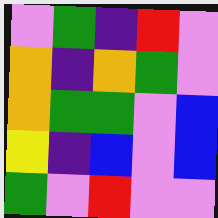[["violet", "green", "indigo", "red", "violet"], ["orange", "indigo", "orange", "green", "violet"], ["orange", "green", "green", "violet", "blue"], ["yellow", "indigo", "blue", "violet", "blue"], ["green", "violet", "red", "violet", "violet"]]